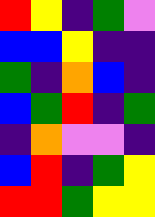[["red", "yellow", "indigo", "green", "violet"], ["blue", "blue", "yellow", "indigo", "indigo"], ["green", "indigo", "orange", "blue", "indigo"], ["blue", "green", "red", "indigo", "green"], ["indigo", "orange", "violet", "violet", "indigo"], ["blue", "red", "indigo", "green", "yellow"], ["red", "red", "green", "yellow", "yellow"]]